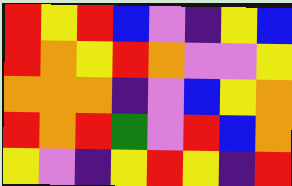[["red", "yellow", "red", "blue", "violet", "indigo", "yellow", "blue"], ["red", "orange", "yellow", "red", "orange", "violet", "violet", "yellow"], ["orange", "orange", "orange", "indigo", "violet", "blue", "yellow", "orange"], ["red", "orange", "red", "green", "violet", "red", "blue", "orange"], ["yellow", "violet", "indigo", "yellow", "red", "yellow", "indigo", "red"]]